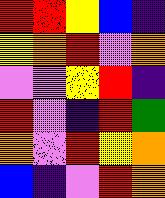[["red", "red", "yellow", "blue", "indigo"], ["yellow", "orange", "red", "violet", "orange"], ["violet", "violet", "yellow", "red", "indigo"], ["red", "violet", "indigo", "red", "green"], ["orange", "violet", "red", "yellow", "orange"], ["blue", "indigo", "violet", "red", "orange"]]